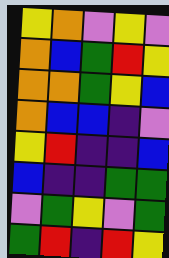[["yellow", "orange", "violet", "yellow", "violet"], ["orange", "blue", "green", "red", "yellow"], ["orange", "orange", "green", "yellow", "blue"], ["orange", "blue", "blue", "indigo", "violet"], ["yellow", "red", "indigo", "indigo", "blue"], ["blue", "indigo", "indigo", "green", "green"], ["violet", "green", "yellow", "violet", "green"], ["green", "red", "indigo", "red", "yellow"]]